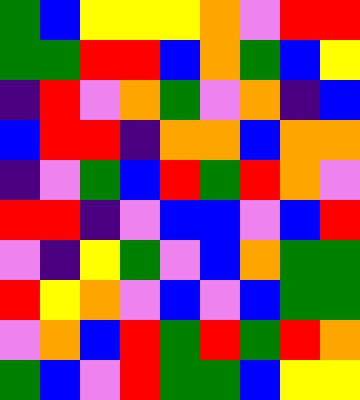[["green", "blue", "yellow", "yellow", "yellow", "orange", "violet", "red", "red"], ["green", "green", "red", "red", "blue", "orange", "green", "blue", "yellow"], ["indigo", "red", "violet", "orange", "green", "violet", "orange", "indigo", "blue"], ["blue", "red", "red", "indigo", "orange", "orange", "blue", "orange", "orange"], ["indigo", "violet", "green", "blue", "red", "green", "red", "orange", "violet"], ["red", "red", "indigo", "violet", "blue", "blue", "violet", "blue", "red"], ["violet", "indigo", "yellow", "green", "violet", "blue", "orange", "green", "green"], ["red", "yellow", "orange", "violet", "blue", "violet", "blue", "green", "green"], ["violet", "orange", "blue", "red", "green", "red", "green", "red", "orange"], ["green", "blue", "violet", "red", "green", "green", "blue", "yellow", "yellow"]]